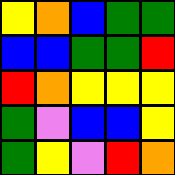[["yellow", "orange", "blue", "green", "green"], ["blue", "blue", "green", "green", "red"], ["red", "orange", "yellow", "yellow", "yellow"], ["green", "violet", "blue", "blue", "yellow"], ["green", "yellow", "violet", "red", "orange"]]